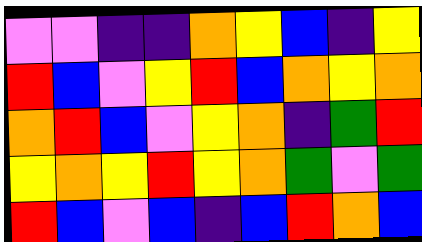[["violet", "violet", "indigo", "indigo", "orange", "yellow", "blue", "indigo", "yellow"], ["red", "blue", "violet", "yellow", "red", "blue", "orange", "yellow", "orange"], ["orange", "red", "blue", "violet", "yellow", "orange", "indigo", "green", "red"], ["yellow", "orange", "yellow", "red", "yellow", "orange", "green", "violet", "green"], ["red", "blue", "violet", "blue", "indigo", "blue", "red", "orange", "blue"]]